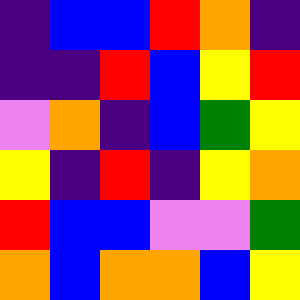[["indigo", "blue", "blue", "red", "orange", "indigo"], ["indigo", "indigo", "red", "blue", "yellow", "red"], ["violet", "orange", "indigo", "blue", "green", "yellow"], ["yellow", "indigo", "red", "indigo", "yellow", "orange"], ["red", "blue", "blue", "violet", "violet", "green"], ["orange", "blue", "orange", "orange", "blue", "yellow"]]